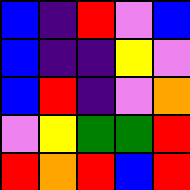[["blue", "indigo", "red", "violet", "blue"], ["blue", "indigo", "indigo", "yellow", "violet"], ["blue", "red", "indigo", "violet", "orange"], ["violet", "yellow", "green", "green", "red"], ["red", "orange", "red", "blue", "red"]]